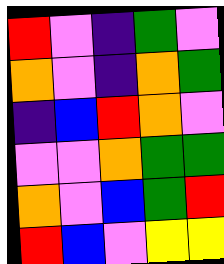[["red", "violet", "indigo", "green", "violet"], ["orange", "violet", "indigo", "orange", "green"], ["indigo", "blue", "red", "orange", "violet"], ["violet", "violet", "orange", "green", "green"], ["orange", "violet", "blue", "green", "red"], ["red", "blue", "violet", "yellow", "yellow"]]